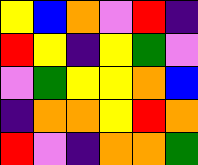[["yellow", "blue", "orange", "violet", "red", "indigo"], ["red", "yellow", "indigo", "yellow", "green", "violet"], ["violet", "green", "yellow", "yellow", "orange", "blue"], ["indigo", "orange", "orange", "yellow", "red", "orange"], ["red", "violet", "indigo", "orange", "orange", "green"]]